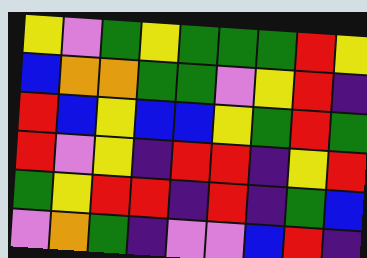[["yellow", "violet", "green", "yellow", "green", "green", "green", "red", "yellow"], ["blue", "orange", "orange", "green", "green", "violet", "yellow", "red", "indigo"], ["red", "blue", "yellow", "blue", "blue", "yellow", "green", "red", "green"], ["red", "violet", "yellow", "indigo", "red", "red", "indigo", "yellow", "red"], ["green", "yellow", "red", "red", "indigo", "red", "indigo", "green", "blue"], ["violet", "orange", "green", "indigo", "violet", "violet", "blue", "red", "indigo"]]